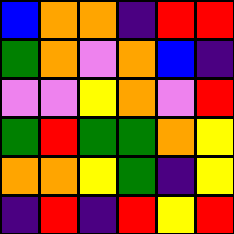[["blue", "orange", "orange", "indigo", "red", "red"], ["green", "orange", "violet", "orange", "blue", "indigo"], ["violet", "violet", "yellow", "orange", "violet", "red"], ["green", "red", "green", "green", "orange", "yellow"], ["orange", "orange", "yellow", "green", "indigo", "yellow"], ["indigo", "red", "indigo", "red", "yellow", "red"]]